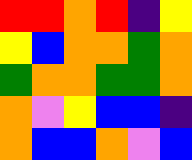[["red", "red", "orange", "red", "indigo", "yellow"], ["yellow", "blue", "orange", "orange", "green", "orange"], ["green", "orange", "orange", "green", "green", "orange"], ["orange", "violet", "yellow", "blue", "blue", "indigo"], ["orange", "blue", "blue", "orange", "violet", "blue"]]